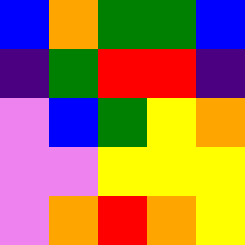[["blue", "orange", "green", "green", "blue"], ["indigo", "green", "red", "red", "indigo"], ["violet", "blue", "green", "yellow", "orange"], ["violet", "violet", "yellow", "yellow", "yellow"], ["violet", "orange", "red", "orange", "yellow"]]